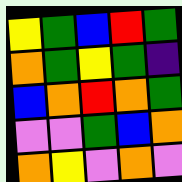[["yellow", "green", "blue", "red", "green"], ["orange", "green", "yellow", "green", "indigo"], ["blue", "orange", "red", "orange", "green"], ["violet", "violet", "green", "blue", "orange"], ["orange", "yellow", "violet", "orange", "violet"]]